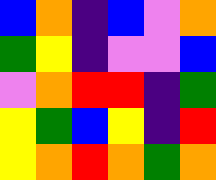[["blue", "orange", "indigo", "blue", "violet", "orange"], ["green", "yellow", "indigo", "violet", "violet", "blue"], ["violet", "orange", "red", "red", "indigo", "green"], ["yellow", "green", "blue", "yellow", "indigo", "red"], ["yellow", "orange", "red", "orange", "green", "orange"]]